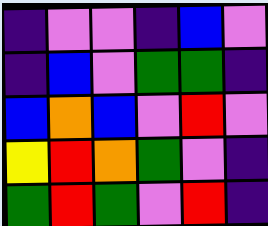[["indigo", "violet", "violet", "indigo", "blue", "violet"], ["indigo", "blue", "violet", "green", "green", "indigo"], ["blue", "orange", "blue", "violet", "red", "violet"], ["yellow", "red", "orange", "green", "violet", "indigo"], ["green", "red", "green", "violet", "red", "indigo"]]